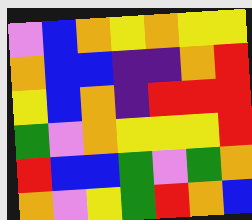[["violet", "blue", "orange", "yellow", "orange", "yellow", "yellow"], ["orange", "blue", "blue", "indigo", "indigo", "orange", "red"], ["yellow", "blue", "orange", "indigo", "red", "red", "red"], ["green", "violet", "orange", "yellow", "yellow", "yellow", "red"], ["red", "blue", "blue", "green", "violet", "green", "orange"], ["orange", "violet", "yellow", "green", "red", "orange", "blue"]]